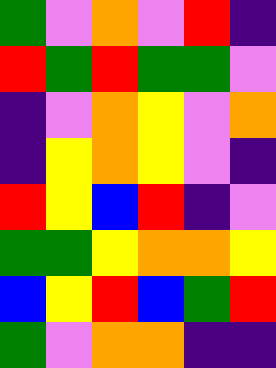[["green", "violet", "orange", "violet", "red", "indigo"], ["red", "green", "red", "green", "green", "violet"], ["indigo", "violet", "orange", "yellow", "violet", "orange"], ["indigo", "yellow", "orange", "yellow", "violet", "indigo"], ["red", "yellow", "blue", "red", "indigo", "violet"], ["green", "green", "yellow", "orange", "orange", "yellow"], ["blue", "yellow", "red", "blue", "green", "red"], ["green", "violet", "orange", "orange", "indigo", "indigo"]]